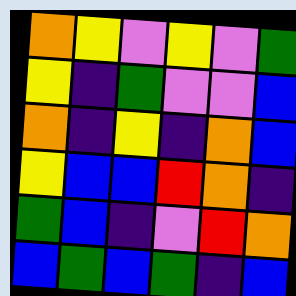[["orange", "yellow", "violet", "yellow", "violet", "green"], ["yellow", "indigo", "green", "violet", "violet", "blue"], ["orange", "indigo", "yellow", "indigo", "orange", "blue"], ["yellow", "blue", "blue", "red", "orange", "indigo"], ["green", "blue", "indigo", "violet", "red", "orange"], ["blue", "green", "blue", "green", "indigo", "blue"]]